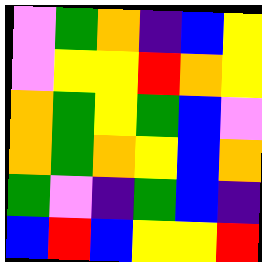[["violet", "green", "orange", "indigo", "blue", "yellow"], ["violet", "yellow", "yellow", "red", "orange", "yellow"], ["orange", "green", "yellow", "green", "blue", "violet"], ["orange", "green", "orange", "yellow", "blue", "orange"], ["green", "violet", "indigo", "green", "blue", "indigo"], ["blue", "red", "blue", "yellow", "yellow", "red"]]